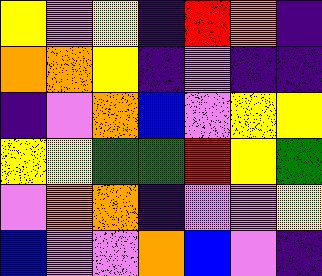[["yellow", "violet", "yellow", "indigo", "red", "orange", "indigo"], ["orange", "orange", "yellow", "indigo", "violet", "indigo", "indigo"], ["indigo", "violet", "orange", "blue", "violet", "yellow", "yellow"], ["yellow", "yellow", "green", "green", "red", "yellow", "green"], ["violet", "orange", "orange", "indigo", "violet", "violet", "yellow"], ["blue", "violet", "violet", "orange", "blue", "violet", "indigo"]]